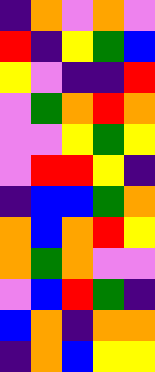[["indigo", "orange", "violet", "orange", "violet"], ["red", "indigo", "yellow", "green", "blue"], ["yellow", "violet", "indigo", "indigo", "red"], ["violet", "green", "orange", "red", "orange"], ["violet", "violet", "yellow", "green", "yellow"], ["violet", "red", "red", "yellow", "indigo"], ["indigo", "blue", "blue", "green", "orange"], ["orange", "blue", "orange", "red", "yellow"], ["orange", "green", "orange", "violet", "violet"], ["violet", "blue", "red", "green", "indigo"], ["blue", "orange", "indigo", "orange", "orange"], ["indigo", "orange", "blue", "yellow", "yellow"]]